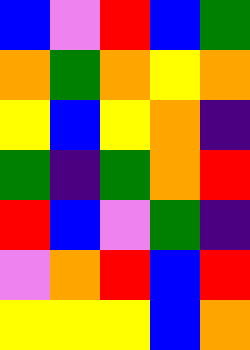[["blue", "violet", "red", "blue", "green"], ["orange", "green", "orange", "yellow", "orange"], ["yellow", "blue", "yellow", "orange", "indigo"], ["green", "indigo", "green", "orange", "red"], ["red", "blue", "violet", "green", "indigo"], ["violet", "orange", "red", "blue", "red"], ["yellow", "yellow", "yellow", "blue", "orange"]]